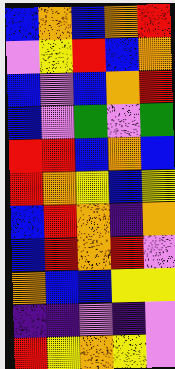[["blue", "orange", "blue", "orange", "red"], ["violet", "yellow", "red", "blue", "orange"], ["blue", "violet", "blue", "orange", "red"], ["blue", "violet", "green", "violet", "green"], ["red", "red", "blue", "orange", "blue"], ["red", "orange", "yellow", "blue", "yellow"], ["blue", "red", "orange", "indigo", "orange"], ["blue", "red", "orange", "red", "violet"], ["orange", "blue", "blue", "yellow", "yellow"], ["indigo", "indigo", "violet", "indigo", "violet"], ["red", "yellow", "orange", "yellow", "violet"]]